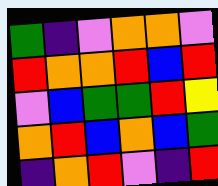[["green", "indigo", "violet", "orange", "orange", "violet"], ["red", "orange", "orange", "red", "blue", "red"], ["violet", "blue", "green", "green", "red", "yellow"], ["orange", "red", "blue", "orange", "blue", "green"], ["indigo", "orange", "red", "violet", "indigo", "red"]]